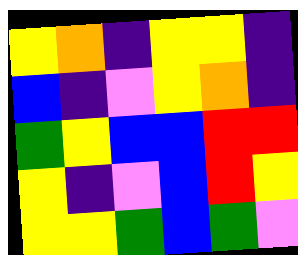[["yellow", "orange", "indigo", "yellow", "yellow", "indigo"], ["blue", "indigo", "violet", "yellow", "orange", "indigo"], ["green", "yellow", "blue", "blue", "red", "red"], ["yellow", "indigo", "violet", "blue", "red", "yellow"], ["yellow", "yellow", "green", "blue", "green", "violet"]]